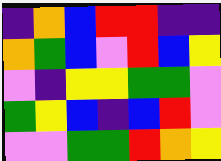[["indigo", "orange", "blue", "red", "red", "indigo", "indigo"], ["orange", "green", "blue", "violet", "red", "blue", "yellow"], ["violet", "indigo", "yellow", "yellow", "green", "green", "violet"], ["green", "yellow", "blue", "indigo", "blue", "red", "violet"], ["violet", "violet", "green", "green", "red", "orange", "yellow"]]